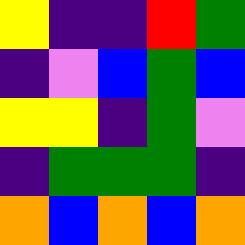[["yellow", "indigo", "indigo", "red", "green"], ["indigo", "violet", "blue", "green", "blue"], ["yellow", "yellow", "indigo", "green", "violet"], ["indigo", "green", "green", "green", "indigo"], ["orange", "blue", "orange", "blue", "orange"]]